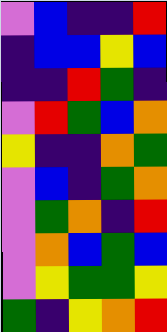[["violet", "blue", "indigo", "indigo", "red"], ["indigo", "blue", "blue", "yellow", "blue"], ["indigo", "indigo", "red", "green", "indigo"], ["violet", "red", "green", "blue", "orange"], ["yellow", "indigo", "indigo", "orange", "green"], ["violet", "blue", "indigo", "green", "orange"], ["violet", "green", "orange", "indigo", "red"], ["violet", "orange", "blue", "green", "blue"], ["violet", "yellow", "green", "green", "yellow"], ["green", "indigo", "yellow", "orange", "red"]]